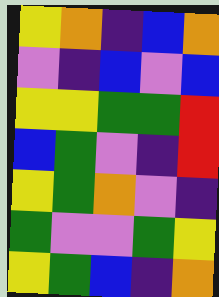[["yellow", "orange", "indigo", "blue", "orange"], ["violet", "indigo", "blue", "violet", "blue"], ["yellow", "yellow", "green", "green", "red"], ["blue", "green", "violet", "indigo", "red"], ["yellow", "green", "orange", "violet", "indigo"], ["green", "violet", "violet", "green", "yellow"], ["yellow", "green", "blue", "indigo", "orange"]]